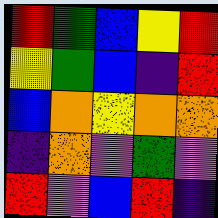[["red", "green", "blue", "yellow", "red"], ["yellow", "green", "blue", "indigo", "red"], ["blue", "orange", "yellow", "orange", "orange"], ["indigo", "orange", "violet", "green", "violet"], ["red", "violet", "blue", "red", "indigo"]]